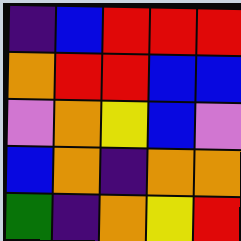[["indigo", "blue", "red", "red", "red"], ["orange", "red", "red", "blue", "blue"], ["violet", "orange", "yellow", "blue", "violet"], ["blue", "orange", "indigo", "orange", "orange"], ["green", "indigo", "orange", "yellow", "red"]]